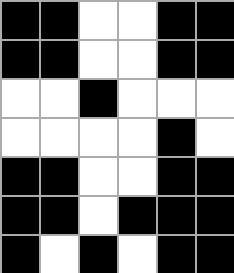[["black", "black", "white", "white", "black", "black"], ["black", "black", "white", "white", "black", "black"], ["white", "white", "black", "white", "white", "white"], ["white", "white", "white", "white", "black", "white"], ["black", "black", "white", "white", "black", "black"], ["black", "black", "white", "black", "black", "black"], ["black", "white", "black", "white", "black", "black"]]